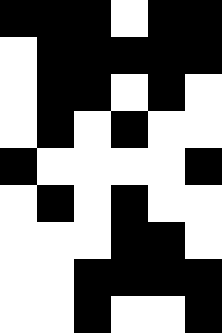[["black", "black", "black", "white", "black", "black"], ["white", "black", "black", "black", "black", "black"], ["white", "black", "black", "white", "black", "white"], ["white", "black", "white", "black", "white", "white"], ["black", "white", "white", "white", "white", "black"], ["white", "black", "white", "black", "white", "white"], ["white", "white", "white", "black", "black", "white"], ["white", "white", "black", "black", "black", "black"], ["white", "white", "black", "white", "white", "black"]]